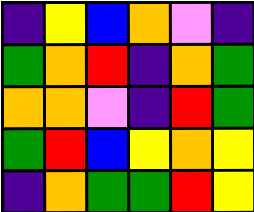[["indigo", "yellow", "blue", "orange", "violet", "indigo"], ["green", "orange", "red", "indigo", "orange", "green"], ["orange", "orange", "violet", "indigo", "red", "green"], ["green", "red", "blue", "yellow", "orange", "yellow"], ["indigo", "orange", "green", "green", "red", "yellow"]]